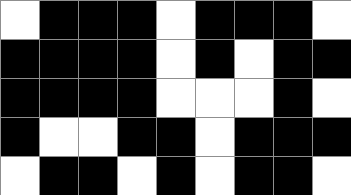[["white", "black", "black", "black", "white", "black", "black", "black", "white"], ["black", "black", "black", "black", "white", "black", "white", "black", "black"], ["black", "black", "black", "black", "white", "white", "white", "black", "white"], ["black", "white", "white", "black", "black", "white", "black", "black", "black"], ["white", "black", "black", "white", "black", "white", "black", "black", "white"]]